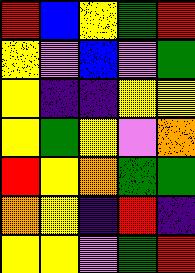[["red", "blue", "yellow", "green", "red"], ["yellow", "violet", "blue", "violet", "green"], ["yellow", "indigo", "indigo", "yellow", "yellow"], ["yellow", "green", "yellow", "violet", "orange"], ["red", "yellow", "orange", "green", "green"], ["orange", "yellow", "indigo", "red", "indigo"], ["yellow", "yellow", "violet", "green", "red"]]